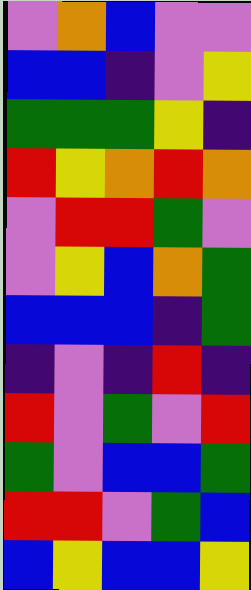[["violet", "orange", "blue", "violet", "violet"], ["blue", "blue", "indigo", "violet", "yellow"], ["green", "green", "green", "yellow", "indigo"], ["red", "yellow", "orange", "red", "orange"], ["violet", "red", "red", "green", "violet"], ["violet", "yellow", "blue", "orange", "green"], ["blue", "blue", "blue", "indigo", "green"], ["indigo", "violet", "indigo", "red", "indigo"], ["red", "violet", "green", "violet", "red"], ["green", "violet", "blue", "blue", "green"], ["red", "red", "violet", "green", "blue"], ["blue", "yellow", "blue", "blue", "yellow"]]